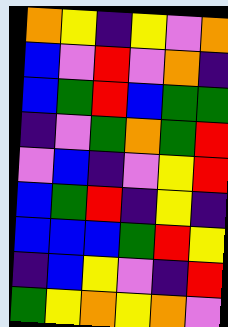[["orange", "yellow", "indigo", "yellow", "violet", "orange"], ["blue", "violet", "red", "violet", "orange", "indigo"], ["blue", "green", "red", "blue", "green", "green"], ["indigo", "violet", "green", "orange", "green", "red"], ["violet", "blue", "indigo", "violet", "yellow", "red"], ["blue", "green", "red", "indigo", "yellow", "indigo"], ["blue", "blue", "blue", "green", "red", "yellow"], ["indigo", "blue", "yellow", "violet", "indigo", "red"], ["green", "yellow", "orange", "yellow", "orange", "violet"]]